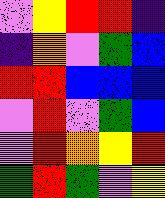[["violet", "yellow", "red", "red", "indigo"], ["indigo", "orange", "violet", "green", "blue"], ["red", "red", "blue", "blue", "blue"], ["violet", "red", "violet", "green", "blue"], ["violet", "red", "orange", "yellow", "red"], ["green", "red", "green", "violet", "yellow"]]